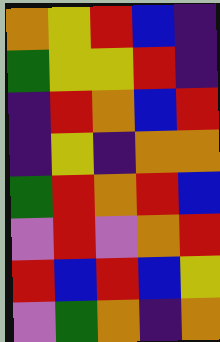[["orange", "yellow", "red", "blue", "indigo"], ["green", "yellow", "yellow", "red", "indigo"], ["indigo", "red", "orange", "blue", "red"], ["indigo", "yellow", "indigo", "orange", "orange"], ["green", "red", "orange", "red", "blue"], ["violet", "red", "violet", "orange", "red"], ["red", "blue", "red", "blue", "yellow"], ["violet", "green", "orange", "indigo", "orange"]]